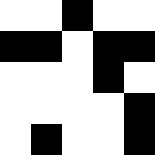[["white", "white", "black", "white", "white"], ["black", "black", "white", "black", "black"], ["white", "white", "white", "black", "white"], ["white", "white", "white", "white", "black"], ["white", "black", "white", "white", "black"]]